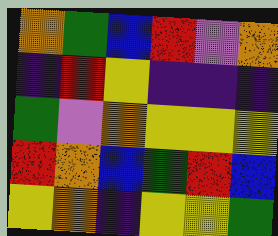[["orange", "green", "blue", "red", "violet", "orange"], ["indigo", "red", "yellow", "indigo", "indigo", "indigo"], ["green", "violet", "orange", "yellow", "yellow", "yellow"], ["red", "orange", "blue", "green", "red", "blue"], ["yellow", "orange", "indigo", "yellow", "yellow", "green"]]